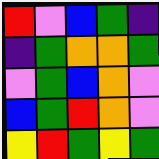[["red", "violet", "blue", "green", "indigo"], ["indigo", "green", "orange", "orange", "green"], ["violet", "green", "blue", "orange", "violet"], ["blue", "green", "red", "orange", "violet"], ["yellow", "red", "green", "yellow", "green"]]